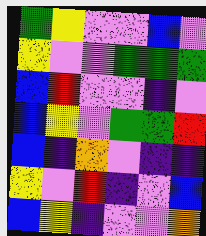[["green", "yellow", "violet", "violet", "blue", "violet"], ["yellow", "violet", "violet", "green", "green", "green"], ["blue", "red", "violet", "violet", "indigo", "violet"], ["blue", "yellow", "violet", "green", "green", "red"], ["blue", "indigo", "orange", "violet", "indigo", "indigo"], ["yellow", "violet", "red", "indigo", "violet", "blue"], ["blue", "yellow", "indigo", "violet", "violet", "orange"]]